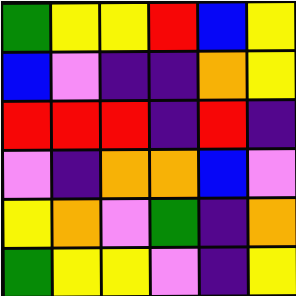[["green", "yellow", "yellow", "red", "blue", "yellow"], ["blue", "violet", "indigo", "indigo", "orange", "yellow"], ["red", "red", "red", "indigo", "red", "indigo"], ["violet", "indigo", "orange", "orange", "blue", "violet"], ["yellow", "orange", "violet", "green", "indigo", "orange"], ["green", "yellow", "yellow", "violet", "indigo", "yellow"]]